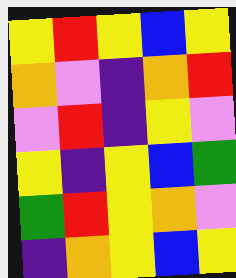[["yellow", "red", "yellow", "blue", "yellow"], ["orange", "violet", "indigo", "orange", "red"], ["violet", "red", "indigo", "yellow", "violet"], ["yellow", "indigo", "yellow", "blue", "green"], ["green", "red", "yellow", "orange", "violet"], ["indigo", "orange", "yellow", "blue", "yellow"]]